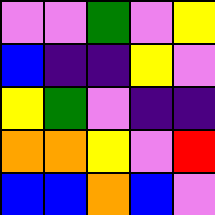[["violet", "violet", "green", "violet", "yellow"], ["blue", "indigo", "indigo", "yellow", "violet"], ["yellow", "green", "violet", "indigo", "indigo"], ["orange", "orange", "yellow", "violet", "red"], ["blue", "blue", "orange", "blue", "violet"]]